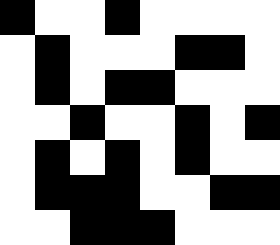[["black", "white", "white", "black", "white", "white", "white", "white"], ["white", "black", "white", "white", "white", "black", "black", "white"], ["white", "black", "white", "black", "black", "white", "white", "white"], ["white", "white", "black", "white", "white", "black", "white", "black"], ["white", "black", "white", "black", "white", "black", "white", "white"], ["white", "black", "black", "black", "white", "white", "black", "black"], ["white", "white", "black", "black", "black", "white", "white", "white"]]